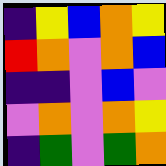[["indigo", "yellow", "blue", "orange", "yellow"], ["red", "orange", "violet", "orange", "blue"], ["indigo", "indigo", "violet", "blue", "violet"], ["violet", "orange", "violet", "orange", "yellow"], ["indigo", "green", "violet", "green", "orange"]]